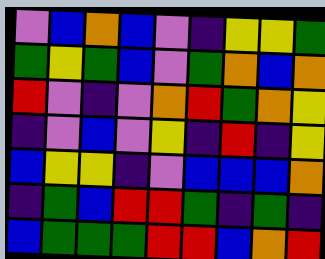[["violet", "blue", "orange", "blue", "violet", "indigo", "yellow", "yellow", "green"], ["green", "yellow", "green", "blue", "violet", "green", "orange", "blue", "orange"], ["red", "violet", "indigo", "violet", "orange", "red", "green", "orange", "yellow"], ["indigo", "violet", "blue", "violet", "yellow", "indigo", "red", "indigo", "yellow"], ["blue", "yellow", "yellow", "indigo", "violet", "blue", "blue", "blue", "orange"], ["indigo", "green", "blue", "red", "red", "green", "indigo", "green", "indigo"], ["blue", "green", "green", "green", "red", "red", "blue", "orange", "red"]]